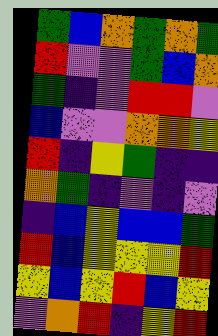[["green", "blue", "orange", "green", "orange", "green"], ["red", "violet", "violet", "green", "blue", "orange"], ["green", "indigo", "violet", "red", "red", "violet"], ["blue", "violet", "violet", "orange", "orange", "yellow"], ["red", "indigo", "yellow", "green", "indigo", "indigo"], ["orange", "green", "indigo", "violet", "indigo", "violet"], ["indigo", "blue", "yellow", "blue", "blue", "green"], ["red", "blue", "yellow", "yellow", "yellow", "red"], ["yellow", "blue", "yellow", "red", "blue", "yellow"], ["violet", "orange", "red", "indigo", "yellow", "red"]]